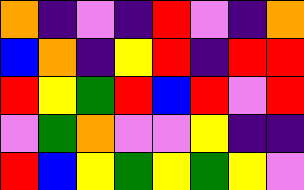[["orange", "indigo", "violet", "indigo", "red", "violet", "indigo", "orange"], ["blue", "orange", "indigo", "yellow", "red", "indigo", "red", "red"], ["red", "yellow", "green", "red", "blue", "red", "violet", "red"], ["violet", "green", "orange", "violet", "violet", "yellow", "indigo", "indigo"], ["red", "blue", "yellow", "green", "yellow", "green", "yellow", "violet"]]